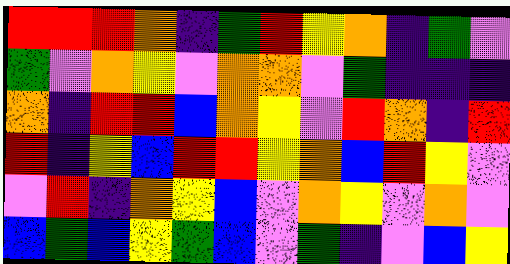[["red", "red", "red", "orange", "indigo", "green", "red", "yellow", "orange", "indigo", "green", "violet"], ["green", "violet", "orange", "yellow", "violet", "orange", "orange", "violet", "green", "indigo", "indigo", "indigo"], ["orange", "indigo", "red", "red", "blue", "orange", "yellow", "violet", "red", "orange", "indigo", "red"], ["red", "indigo", "yellow", "blue", "red", "red", "yellow", "orange", "blue", "red", "yellow", "violet"], ["violet", "red", "indigo", "orange", "yellow", "blue", "violet", "orange", "yellow", "violet", "orange", "violet"], ["blue", "green", "blue", "yellow", "green", "blue", "violet", "green", "indigo", "violet", "blue", "yellow"]]